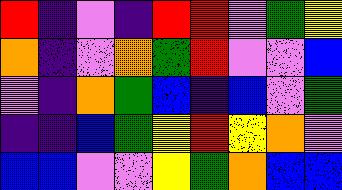[["red", "indigo", "violet", "indigo", "red", "red", "violet", "green", "yellow"], ["orange", "indigo", "violet", "orange", "green", "red", "violet", "violet", "blue"], ["violet", "indigo", "orange", "green", "blue", "indigo", "blue", "violet", "green"], ["indigo", "indigo", "blue", "green", "yellow", "red", "yellow", "orange", "violet"], ["blue", "blue", "violet", "violet", "yellow", "green", "orange", "blue", "blue"]]